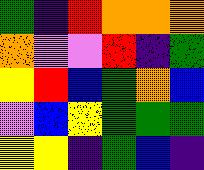[["green", "indigo", "red", "orange", "orange", "orange"], ["orange", "violet", "violet", "red", "indigo", "green"], ["yellow", "red", "blue", "green", "orange", "blue"], ["violet", "blue", "yellow", "green", "green", "green"], ["yellow", "yellow", "indigo", "green", "blue", "indigo"]]